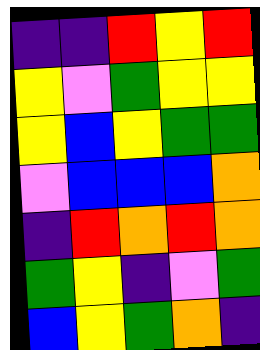[["indigo", "indigo", "red", "yellow", "red"], ["yellow", "violet", "green", "yellow", "yellow"], ["yellow", "blue", "yellow", "green", "green"], ["violet", "blue", "blue", "blue", "orange"], ["indigo", "red", "orange", "red", "orange"], ["green", "yellow", "indigo", "violet", "green"], ["blue", "yellow", "green", "orange", "indigo"]]